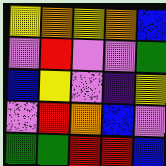[["yellow", "orange", "yellow", "orange", "blue"], ["violet", "red", "violet", "violet", "green"], ["blue", "yellow", "violet", "indigo", "yellow"], ["violet", "red", "orange", "blue", "violet"], ["green", "green", "red", "red", "blue"]]